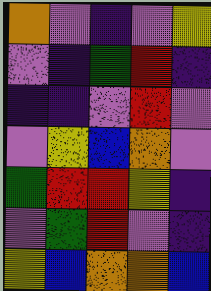[["orange", "violet", "indigo", "violet", "yellow"], ["violet", "indigo", "green", "red", "indigo"], ["indigo", "indigo", "violet", "red", "violet"], ["violet", "yellow", "blue", "orange", "violet"], ["green", "red", "red", "yellow", "indigo"], ["violet", "green", "red", "violet", "indigo"], ["yellow", "blue", "orange", "orange", "blue"]]